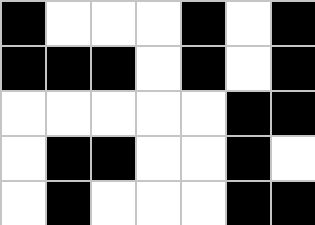[["black", "white", "white", "white", "black", "white", "black"], ["black", "black", "black", "white", "black", "white", "black"], ["white", "white", "white", "white", "white", "black", "black"], ["white", "black", "black", "white", "white", "black", "white"], ["white", "black", "white", "white", "white", "black", "black"]]